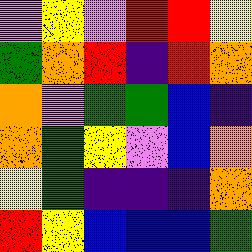[["violet", "yellow", "violet", "red", "red", "yellow"], ["green", "orange", "red", "indigo", "red", "orange"], ["orange", "violet", "green", "green", "blue", "indigo"], ["orange", "green", "yellow", "violet", "blue", "orange"], ["yellow", "green", "indigo", "indigo", "indigo", "orange"], ["red", "yellow", "blue", "blue", "blue", "green"]]